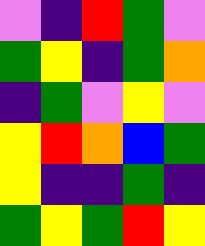[["violet", "indigo", "red", "green", "violet"], ["green", "yellow", "indigo", "green", "orange"], ["indigo", "green", "violet", "yellow", "violet"], ["yellow", "red", "orange", "blue", "green"], ["yellow", "indigo", "indigo", "green", "indigo"], ["green", "yellow", "green", "red", "yellow"]]